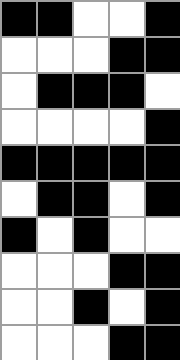[["black", "black", "white", "white", "black"], ["white", "white", "white", "black", "black"], ["white", "black", "black", "black", "white"], ["white", "white", "white", "white", "black"], ["black", "black", "black", "black", "black"], ["white", "black", "black", "white", "black"], ["black", "white", "black", "white", "white"], ["white", "white", "white", "black", "black"], ["white", "white", "black", "white", "black"], ["white", "white", "white", "black", "black"]]